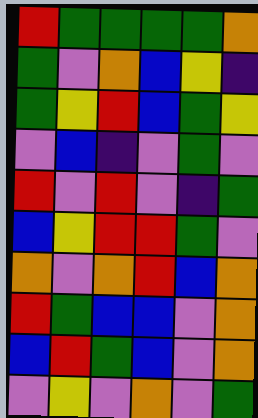[["red", "green", "green", "green", "green", "orange"], ["green", "violet", "orange", "blue", "yellow", "indigo"], ["green", "yellow", "red", "blue", "green", "yellow"], ["violet", "blue", "indigo", "violet", "green", "violet"], ["red", "violet", "red", "violet", "indigo", "green"], ["blue", "yellow", "red", "red", "green", "violet"], ["orange", "violet", "orange", "red", "blue", "orange"], ["red", "green", "blue", "blue", "violet", "orange"], ["blue", "red", "green", "blue", "violet", "orange"], ["violet", "yellow", "violet", "orange", "violet", "green"]]